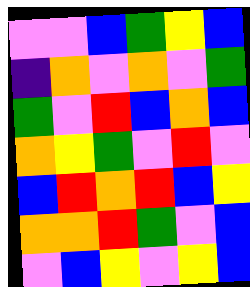[["violet", "violet", "blue", "green", "yellow", "blue"], ["indigo", "orange", "violet", "orange", "violet", "green"], ["green", "violet", "red", "blue", "orange", "blue"], ["orange", "yellow", "green", "violet", "red", "violet"], ["blue", "red", "orange", "red", "blue", "yellow"], ["orange", "orange", "red", "green", "violet", "blue"], ["violet", "blue", "yellow", "violet", "yellow", "blue"]]